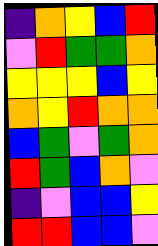[["indigo", "orange", "yellow", "blue", "red"], ["violet", "red", "green", "green", "orange"], ["yellow", "yellow", "yellow", "blue", "yellow"], ["orange", "yellow", "red", "orange", "orange"], ["blue", "green", "violet", "green", "orange"], ["red", "green", "blue", "orange", "violet"], ["indigo", "violet", "blue", "blue", "yellow"], ["red", "red", "blue", "blue", "violet"]]